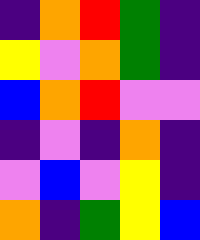[["indigo", "orange", "red", "green", "indigo"], ["yellow", "violet", "orange", "green", "indigo"], ["blue", "orange", "red", "violet", "violet"], ["indigo", "violet", "indigo", "orange", "indigo"], ["violet", "blue", "violet", "yellow", "indigo"], ["orange", "indigo", "green", "yellow", "blue"]]